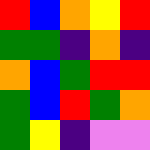[["red", "blue", "orange", "yellow", "red"], ["green", "green", "indigo", "orange", "indigo"], ["orange", "blue", "green", "red", "red"], ["green", "blue", "red", "green", "orange"], ["green", "yellow", "indigo", "violet", "violet"]]